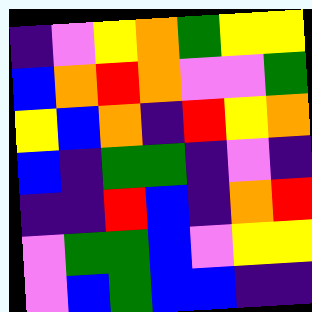[["indigo", "violet", "yellow", "orange", "green", "yellow", "yellow"], ["blue", "orange", "red", "orange", "violet", "violet", "green"], ["yellow", "blue", "orange", "indigo", "red", "yellow", "orange"], ["blue", "indigo", "green", "green", "indigo", "violet", "indigo"], ["indigo", "indigo", "red", "blue", "indigo", "orange", "red"], ["violet", "green", "green", "blue", "violet", "yellow", "yellow"], ["violet", "blue", "green", "blue", "blue", "indigo", "indigo"]]